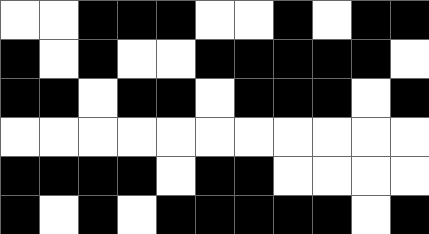[["white", "white", "black", "black", "black", "white", "white", "black", "white", "black", "black"], ["black", "white", "black", "white", "white", "black", "black", "black", "black", "black", "white"], ["black", "black", "white", "black", "black", "white", "black", "black", "black", "white", "black"], ["white", "white", "white", "white", "white", "white", "white", "white", "white", "white", "white"], ["black", "black", "black", "black", "white", "black", "black", "white", "white", "white", "white"], ["black", "white", "black", "white", "black", "black", "black", "black", "black", "white", "black"]]